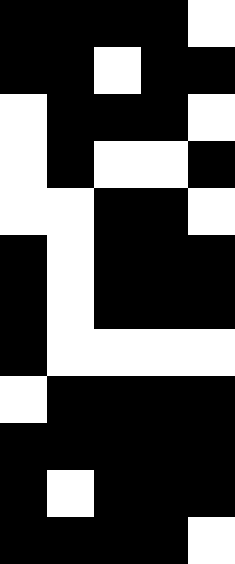[["black", "black", "black", "black", "white"], ["black", "black", "white", "black", "black"], ["white", "black", "black", "black", "white"], ["white", "black", "white", "white", "black"], ["white", "white", "black", "black", "white"], ["black", "white", "black", "black", "black"], ["black", "white", "black", "black", "black"], ["black", "white", "white", "white", "white"], ["white", "black", "black", "black", "black"], ["black", "black", "black", "black", "black"], ["black", "white", "black", "black", "black"], ["black", "black", "black", "black", "white"]]